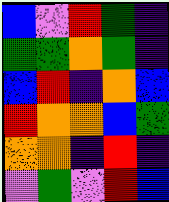[["blue", "violet", "red", "green", "indigo"], ["green", "green", "orange", "green", "indigo"], ["blue", "red", "indigo", "orange", "blue"], ["red", "orange", "orange", "blue", "green"], ["orange", "orange", "indigo", "red", "indigo"], ["violet", "green", "violet", "red", "blue"]]